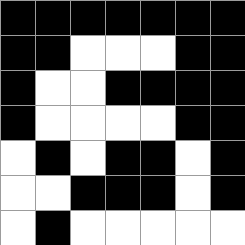[["black", "black", "black", "black", "black", "black", "black"], ["black", "black", "white", "white", "white", "black", "black"], ["black", "white", "white", "black", "black", "black", "black"], ["black", "white", "white", "white", "white", "black", "black"], ["white", "black", "white", "black", "black", "white", "black"], ["white", "white", "black", "black", "black", "white", "black"], ["white", "black", "white", "white", "white", "white", "white"]]